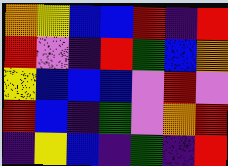[["orange", "yellow", "blue", "blue", "red", "indigo", "red"], ["red", "violet", "indigo", "red", "green", "blue", "orange"], ["yellow", "blue", "blue", "blue", "violet", "red", "violet"], ["red", "blue", "indigo", "green", "violet", "orange", "red"], ["indigo", "yellow", "blue", "indigo", "green", "indigo", "red"]]